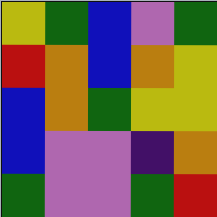[["yellow", "green", "blue", "violet", "green"], ["red", "orange", "blue", "orange", "yellow"], ["blue", "orange", "green", "yellow", "yellow"], ["blue", "violet", "violet", "indigo", "orange"], ["green", "violet", "violet", "green", "red"]]